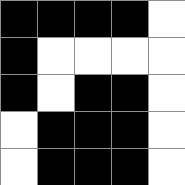[["black", "black", "black", "black", "white"], ["black", "white", "white", "white", "white"], ["black", "white", "black", "black", "white"], ["white", "black", "black", "black", "white"], ["white", "black", "black", "black", "white"]]